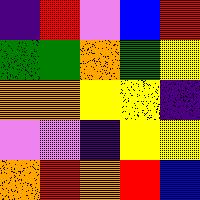[["indigo", "red", "violet", "blue", "red"], ["green", "green", "orange", "green", "yellow"], ["orange", "orange", "yellow", "yellow", "indigo"], ["violet", "violet", "indigo", "yellow", "yellow"], ["orange", "red", "orange", "red", "blue"]]